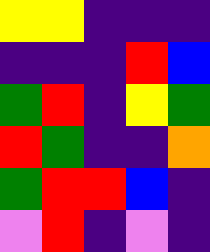[["yellow", "yellow", "indigo", "indigo", "indigo"], ["indigo", "indigo", "indigo", "red", "blue"], ["green", "red", "indigo", "yellow", "green"], ["red", "green", "indigo", "indigo", "orange"], ["green", "red", "red", "blue", "indigo"], ["violet", "red", "indigo", "violet", "indigo"]]